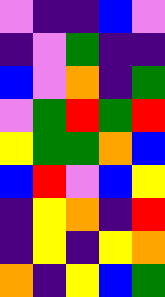[["violet", "indigo", "indigo", "blue", "violet"], ["indigo", "violet", "green", "indigo", "indigo"], ["blue", "violet", "orange", "indigo", "green"], ["violet", "green", "red", "green", "red"], ["yellow", "green", "green", "orange", "blue"], ["blue", "red", "violet", "blue", "yellow"], ["indigo", "yellow", "orange", "indigo", "red"], ["indigo", "yellow", "indigo", "yellow", "orange"], ["orange", "indigo", "yellow", "blue", "green"]]